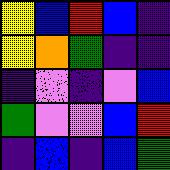[["yellow", "blue", "red", "blue", "indigo"], ["yellow", "orange", "green", "indigo", "indigo"], ["indigo", "violet", "indigo", "violet", "blue"], ["green", "violet", "violet", "blue", "red"], ["indigo", "blue", "indigo", "blue", "green"]]